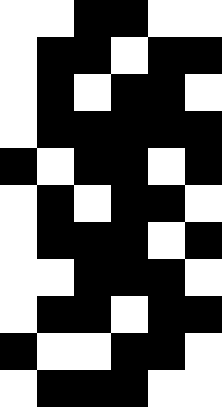[["white", "white", "black", "black", "white", "white"], ["white", "black", "black", "white", "black", "black"], ["white", "black", "white", "black", "black", "white"], ["white", "black", "black", "black", "black", "black"], ["black", "white", "black", "black", "white", "black"], ["white", "black", "white", "black", "black", "white"], ["white", "black", "black", "black", "white", "black"], ["white", "white", "black", "black", "black", "white"], ["white", "black", "black", "white", "black", "black"], ["black", "white", "white", "black", "black", "white"], ["white", "black", "black", "black", "white", "white"]]